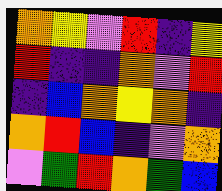[["orange", "yellow", "violet", "red", "indigo", "yellow"], ["red", "indigo", "indigo", "orange", "violet", "red"], ["indigo", "blue", "orange", "yellow", "orange", "indigo"], ["orange", "red", "blue", "indigo", "violet", "orange"], ["violet", "green", "red", "orange", "green", "blue"]]